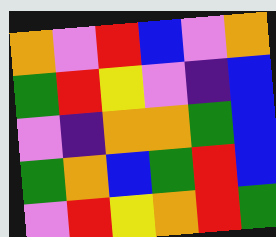[["orange", "violet", "red", "blue", "violet", "orange"], ["green", "red", "yellow", "violet", "indigo", "blue"], ["violet", "indigo", "orange", "orange", "green", "blue"], ["green", "orange", "blue", "green", "red", "blue"], ["violet", "red", "yellow", "orange", "red", "green"]]